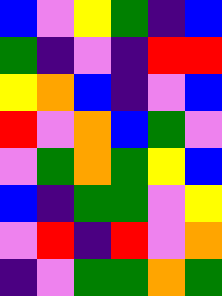[["blue", "violet", "yellow", "green", "indigo", "blue"], ["green", "indigo", "violet", "indigo", "red", "red"], ["yellow", "orange", "blue", "indigo", "violet", "blue"], ["red", "violet", "orange", "blue", "green", "violet"], ["violet", "green", "orange", "green", "yellow", "blue"], ["blue", "indigo", "green", "green", "violet", "yellow"], ["violet", "red", "indigo", "red", "violet", "orange"], ["indigo", "violet", "green", "green", "orange", "green"]]